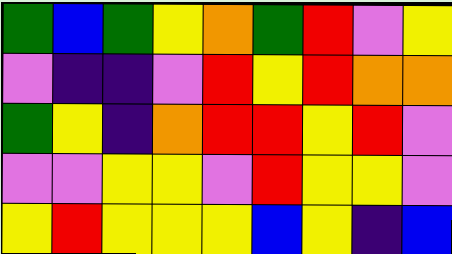[["green", "blue", "green", "yellow", "orange", "green", "red", "violet", "yellow"], ["violet", "indigo", "indigo", "violet", "red", "yellow", "red", "orange", "orange"], ["green", "yellow", "indigo", "orange", "red", "red", "yellow", "red", "violet"], ["violet", "violet", "yellow", "yellow", "violet", "red", "yellow", "yellow", "violet"], ["yellow", "red", "yellow", "yellow", "yellow", "blue", "yellow", "indigo", "blue"]]